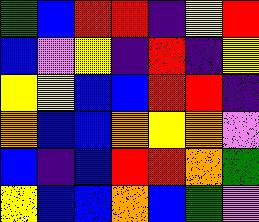[["green", "blue", "red", "red", "indigo", "yellow", "red"], ["blue", "violet", "yellow", "indigo", "red", "indigo", "yellow"], ["yellow", "yellow", "blue", "blue", "red", "red", "indigo"], ["orange", "blue", "blue", "orange", "yellow", "orange", "violet"], ["blue", "indigo", "blue", "red", "red", "orange", "green"], ["yellow", "blue", "blue", "orange", "blue", "green", "violet"]]